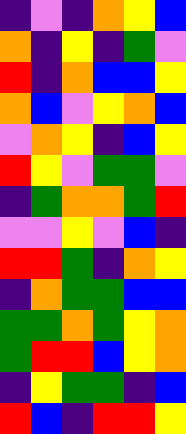[["indigo", "violet", "indigo", "orange", "yellow", "blue"], ["orange", "indigo", "yellow", "indigo", "green", "violet"], ["red", "indigo", "orange", "blue", "blue", "yellow"], ["orange", "blue", "violet", "yellow", "orange", "blue"], ["violet", "orange", "yellow", "indigo", "blue", "yellow"], ["red", "yellow", "violet", "green", "green", "violet"], ["indigo", "green", "orange", "orange", "green", "red"], ["violet", "violet", "yellow", "violet", "blue", "indigo"], ["red", "red", "green", "indigo", "orange", "yellow"], ["indigo", "orange", "green", "green", "blue", "blue"], ["green", "green", "orange", "green", "yellow", "orange"], ["green", "red", "red", "blue", "yellow", "orange"], ["indigo", "yellow", "green", "green", "indigo", "blue"], ["red", "blue", "indigo", "red", "red", "yellow"]]